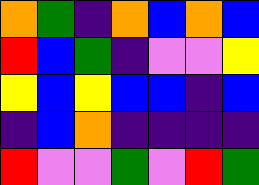[["orange", "green", "indigo", "orange", "blue", "orange", "blue"], ["red", "blue", "green", "indigo", "violet", "violet", "yellow"], ["yellow", "blue", "yellow", "blue", "blue", "indigo", "blue"], ["indigo", "blue", "orange", "indigo", "indigo", "indigo", "indigo"], ["red", "violet", "violet", "green", "violet", "red", "green"]]